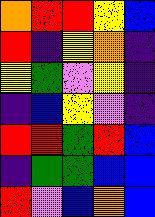[["orange", "red", "red", "yellow", "blue"], ["red", "indigo", "yellow", "orange", "indigo"], ["yellow", "green", "violet", "yellow", "indigo"], ["indigo", "blue", "yellow", "violet", "indigo"], ["red", "red", "green", "red", "blue"], ["indigo", "green", "green", "blue", "blue"], ["red", "violet", "blue", "orange", "blue"]]